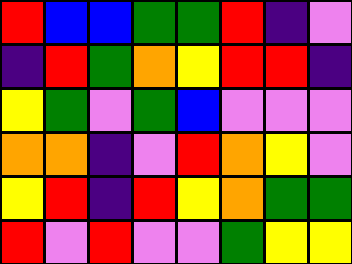[["red", "blue", "blue", "green", "green", "red", "indigo", "violet"], ["indigo", "red", "green", "orange", "yellow", "red", "red", "indigo"], ["yellow", "green", "violet", "green", "blue", "violet", "violet", "violet"], ["orange", "orange", "indigo", "violet", "red", "orange", "yellow", "violet"], ["yellow", "red", "indigo", "red", "yellow", "orange", "green", "green"], ["red", "violet", "red", "violet", "violet", "green", "yellow", "yellow"]]